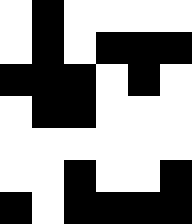[["white", "black", "white", "white", "white", "white"], ["white", "black", "white", "black", "black", "black"], ["black", "black", "black", "white", "black", "white"], ["white", "black", "black", "white", "white", "white"], ["white", "white", "white", "white", "white", "white"], ["white", "white", "black", "white", "white", "black"], ["black", "white", "black", "black", "black", "black"]]